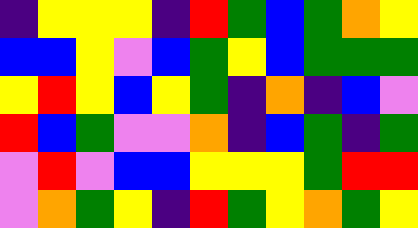[["indigo", "yellow", "yellow", "yellow", "indigo", "red", "green", "blue", "green", "orange", "yellow"], ["blue", "blue", "yellow", "violet", "blue", "green", "yellow", "blue", "green", "green", "green"], ["yellow", "red", "yellow", "blue", "yellow", "green", "indigo", "orange", "indigo", "blue", "violet"], ["red", "blue", "green", "violet", "violet", "orange", "indigo", "blue", "green", "indigo", "green"], ["violet", "red", "violet", "blue", "blue", "yellow", "yellow", "yellow", "green", "red", "red"], ["violet", "orange", "green", "yellow", "indigo", "red", "green", "yellow", "orange", "green", "yellow"]]